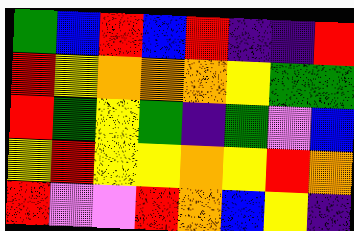[["green", "blue", "red", "blue", "red", "indigo", "indigo", "red"], ["red", "yellow", "orange", "orange", "orange", "yellow", "green", "green"], ["red", "green", "yellow", "green", "indigo", "green", "violet", "blue"], ["yellow", "red", "yellow", "yellow", "orange", "yellow", "red", "orange"], ["red", "violet", "violet", "red", "orange", "blue", "yellow", "indigo"]]